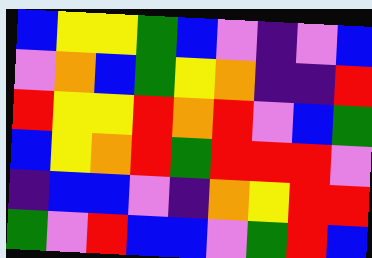[["blue", "yellow", "yellow", "green", "blue", "violet", "indigo", "violet", "blue"], ["violet", "orange", "blue", "green", "yellow", "orange", "indigo", "indigo", "red"], ["red", "yellow", "yellow", "red", "orange", "red", "violet", "blue", "green"], ["blue", "yellow", "orange", "red", "green", "red", "red", "red", "violet"], ["indigo", "blue", "blue", "violet", "indigo", "orange", "yellow", "red", "red"], ["green", "violet", "red", "blue", "blue", "violet", "green", "red", "blue"]]